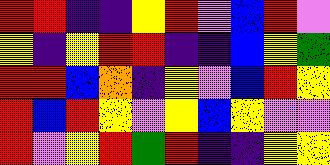[["red", "red", "indigo", "indigo", "yellow", "red", "violet", "blue", "red", "violet"], ["yellow", "indigo", "yellow", "red", "red", "indigo", "indigo", "blue", "yellow", "green"], ["red", "red", "blue", "orange", "indigo", "yellow", "violet", "blue", "red", "yellow"], ["red", "blue", "red", "yellow", "violet", "yellow", "blue", "yellow", "violet", "violet"], ["red", "violet", "yellow", "red", "green", "red", "indigo", "indigo", "yellow", "yellow"]]